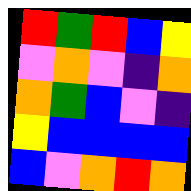[["red", "green", "red", "blue", "yellow"], ["violet", "orange", "violet", "indigo", "orange"], ["orange", "green", "blue", "violet", "indigo"], ["yellow", "blue", "blue", "blue", "blue"], ["blue", "violet", "orange", "red", "orange"]]